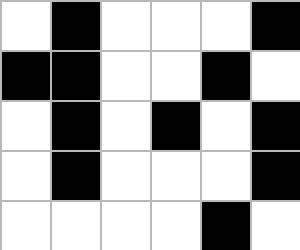[["white", "black", "white", "white", "white", "black"], ["black", "black", "white", "white", "black", "white"], ["white", "black", "white", "black", "white", "black"], ["white", "black", "white", "white", "white", "black"], ["white", "white", "white", "white", "black", "white"]]